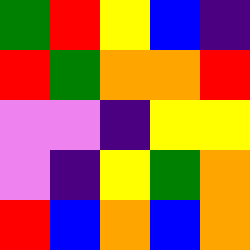[["green", "red", "yellow", "blue", "indigo"], ["red", "green", "orange", "orange", "red"], ["violet", "violet", "indigo", "yellow", "yellow"], ["violet", "indigo", "yellow", "green", "orange"], ["red", "blue", "orange", "blue", "orange"]]